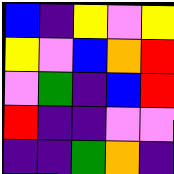[["blue", "indigo", "yellow", "violet", "yellow"], ["yellow", "violet", "blue", "orange", "red"], ["violet", "green", "indigo", "blue", "red"], ["red", "indigo", "indigo", "violet", "violet"], ["indigo", "indigo", "green", "orange", "indigo"]]